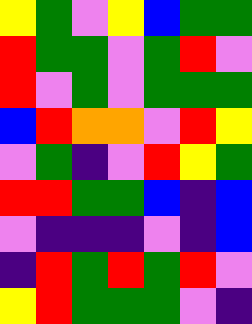[["yellow", "green", "violet", "yellow", "blue", "green", "green"], ["red", "green", "green", "violet", "green", "red", "violet"], ["red", "violet", "green", "violet", "green", "green", "green"], ["blue", "red", "orange", "orange", "violet", "red", "yellow"], ["violet", "green", "indigo", "violet", "red", "yellow", "green"], ["red", "red", "green", "green", "blue", "indigo", "blue"], ["violet", "indigo", "indigo", "indigo", "violet", "indigo", "blue"], ["indigo", "red", "green", "red", "green", "red", "violet"], ["yellow", "red", "green", "green", "green", "violet", "indigo"]]